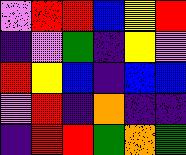[["violet", "red", "red", "blue", "yellow", "red"], ["indigo", "violet", "green", "indigo", "yellow", "violet"], ["red", "yellow", "blue", "indigo", "blue", "blue"], ["violet", "red", "indigo", "orange", "indigo", "indigo"], ["indigo", "red", "red", "green", "orange", "green"]]